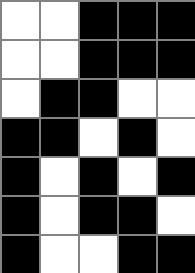[["white", "white", "black", "black", "black"], ["white", "white", "black", "black", "black"], ["white", "black", "black", "white", "white"], ["black", "black", "white", "black", "white"], ["black", "white", "black", "white", "black"], ["black", "white", "black", "black", "white"], ["black", "white", "white", "black", "black"]]